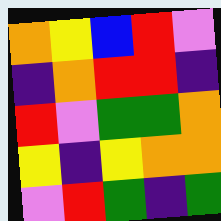[["orange", "yellow", "blue", "red", "violet"], ["indigo", "orange", "red", "red", "indigo"], ["red", "violet", "green", "green", "orange"], ["yellow", "indigo", "yellow", "orange", "orange"], ["violet", "red", "green", "indigo", "green"]]